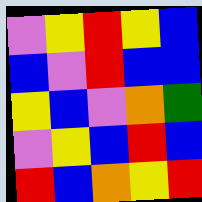[["violet", "yellow", "red", "yellow", "blue"], ["blue", "violet", "red", "blue", "blue"], ["yellow", "blue", "violet", "orange", "green"], ["violet", "yellow", "blue", "red", "blue"], ["red", "blue", "orange", "yellow", "red"]]